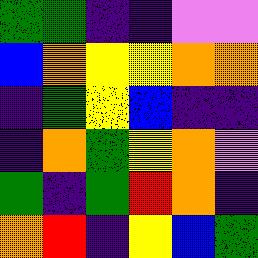[["green", "green", "indigo", "indigo", "violet", "violet"], ["blue", "orange", "yellow", "yellow", "orange", "orange"], ["indigo", "green", "yellow", "blue", "indigo", "indigo"], ["indigo", "orange", "green", "yellow", "orange", "violet"], ["green", "indigo", "green", "red", "orange", "indigo"], ["orange", "red", "indigo", "yellow", "blue", "green"]]